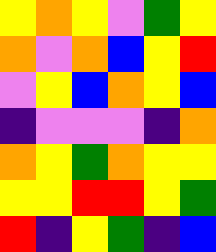[["yellow", "orange", "yellow", "violet", "green", "yellow"], ["orange", "violet", "orange", "blue", "yellow", "red"], ["violet", "yellow", "blue", "orange", "yellow", "blue"], ["indigo", "violet", "violet", "violet", "indigo", "orange"], ["orange", "yellow", "green", "orange", "yellow", "yellow"], ["yellow", "yellow", "red", "red", "yellow", "green"], ["red", "indigo", "yellow", "green", "indigo", "blue"]]